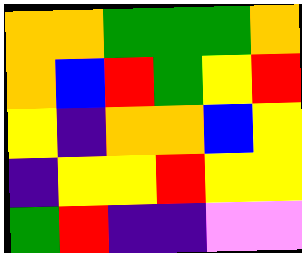[["orange", "orange", "green", "green", "green", "orange"], ["orange", "blue", "red", "green", "yellow", "red"], ["yellow", "indigo", "orange", "orange", "blue", "yellow"], ["indigo", "yellow", "yellow", "red", "yellow", "yellow"], ["green", "red", "indigo", "indigo", "violet", "violet"]]